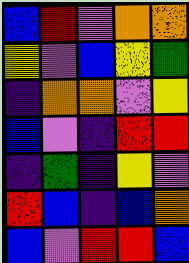[["blue", "red", "violet", "orange", "orange"], ["yellow", "violet", "blue", "yellow", "green"], ["indigo", "orange", "orange", "violet", "yellow"], ["blue", "violet", "indigo", "red", "red"], ["indigo", "green", "indigo", "yellow", "violet"], ["red", "blue", "indigo", "blue", "orange"], ["blue", "violet", "red", "red", "blue"]]